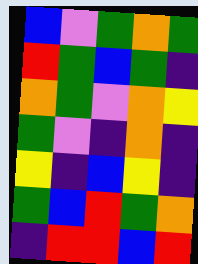[["blue", "violet", "green", "orange", "green"], ["red", "green", "blue", "green", "indigo"], ["orange", "green", "violet", "orange", "yellow"], ["green", "violet", "indigo", "orange", "indigo"], ["yellow", "indigo", "blue", "yellow", "indigo"], ["green", "blue", "red", "green", "orange"], ["indigo", "red", "red", "blue", "red"]]